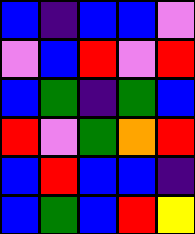[["blue", "indigo", "blue", "blue", "violet"], ["violet", "blue", "red", "violet", "red"], ["blue", "green", "indigo", "green", "blue"], ["red", "violet", "green", "orange", "red"], ["blue", "red", "blue", "blue", "indigo"], ["blue", "green", "blue", "red", "yellow"]]